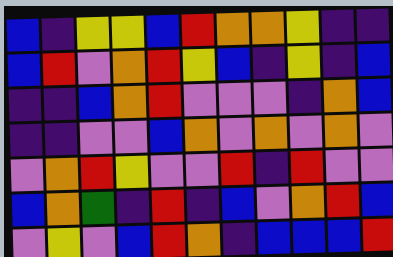[["blue", "indigo", "yellow", "yellow", "blue", "red", "orange", "orange", "yellow", "indigo", "indigo"], ["blue", "red", "violet", "orange", "red", "yellow", "blue", "indigo", "yellow", "indigo", "blue"], ["indigo", "indigo", "blue", "orange", "red", "violet", "violet", "violet", "indigo", "orange", "blue"], ["indigo", "indigo", "violet", "violet", "blue", "orange", "violet", "orange", "violet", "orange", "violet"], ["violet", "orange", "red", "yellow", "violet", "violet", "red", "indigo", "red", "violet", "violet"], ["blue", "orange", "green", "indigo", "red", "indigo", "blue", "violet", "orange", "red", "blue"], ["violet", "yellow", "violet", "blue", "red", "orange", "indigo", "blue", "blue", "blue", "red"]]